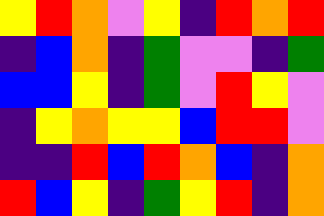[["yellow", "red", "orange", "violet", "yellow", "indigo", "red", "orange", "red"], ["indigo", "blue", "orange", "indigo", "green", "violet", "violet", "indigo", "green"], ["blue", "blue", "yellow", "indigo", "green", "violet", "red", "yellow", "violet"], ["indigo", "yellow", "orange", "yellow", "yellow", "blue", "red", "red", "violet"], ["indigo", "indigo", "red", "blue", "red", "orange", "blue", "indigo", "orange"], ["red", "blue", "yellow", "indigo", "green", "yellow", "red", "indigo", "orange"]]